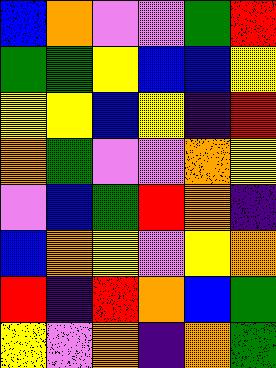[["blue", "orange", "violet", "violet", "green", "red"], ["green", "green", "yellow", "blue", "blue", "yellow"], ["yellow", "yellow", "blue", "yellow", "indigo", "red"], ["orange", "green", "violet", "violet", "orange", "yellow"], ["violet", "blue", "green", "red", "orange", "indigo"], ["blue", "orange", "yellow", "violet", "yellow", "orange"], ["red", "indigo", "red", "orange", "blue", "green"], ["yellow", "violet", "orange", "indigo", "orange", "green"]]